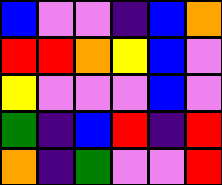[["blue", "violet", "violet", "indigo", "blue", "orange"], ["red", "red", "orange", "yellow", "blue", "violet"], ["yellow", "violet", "violet", "violet", "blue", "violet"], ["green", "indigo", "blue", "red", "indigo", "red"], ["orange", "indigo", "green", "violet", "violet", "red"]]